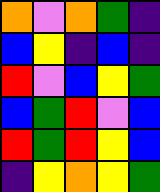[["orange", "violet", "orange", "green", "indigo"], ["blue", "yellow", "indigo", "blue", "indigo"], ["red", "violet", "blue", "yellow", "green"], ["blue", "green", "red", "violet", "blue"], ["red", "green", "red", "yellow", "blue"], ["indigo", "yellow", "orange", "yellow", "green"]]